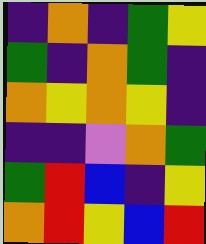[["indigo", "orange", "indigo", "green", "yellow"], ["green", "indigo", "orange", "green", "indigo"], ["orange", "yellow", "orange", "yellow", "indigo"], ["indigo", "indigo", "violet", "orange", "green"], ["green", "red", "blue", "indigo", "yellow"], ["orange", "red", "yellow", "blue", "red"]]